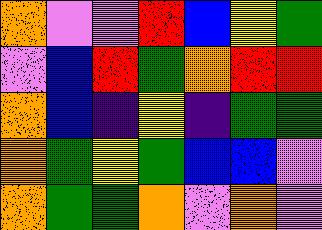[["orange", "violet", "violet", "red", "blue", "yellow", "green"], ["violet", "blue", "red", "green", "orange", "red", "red"], ["orange", "blue", "indigo", "yellow", "indigo", "green", "green"], ["orange", "green", "yellow", "green", "blue", "blue", "violet"], ["orange", "green", "green", "orange", "violet", "orange", "violet"]]